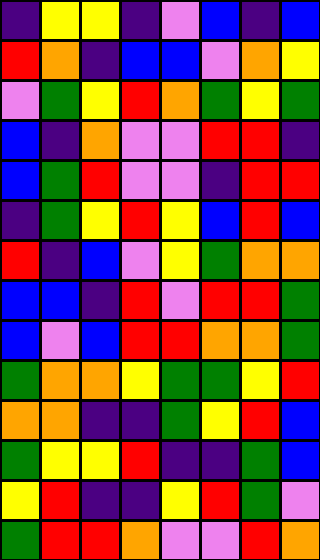[["indigo", "yellow", "yellow", "indigo", "violet", "blue", "indigo", "blue"], ["red", "orange", "indigo", "blue", "blue", "violet", "orange", "yellow"], ["violet", "green", "yellow", "red", "orange", "green", "yellow", "green"], ["blue", "indigo", "orange", "violet", "violet", "red", "red", "indigo"], ["blue", "green", "red", "violet", "violet", "indigo", "red", "red"], ["indigo", "green", "yellow", "red", "yellow", "blue", "red", "blue"], ["red", "indigo", "blue", "violet", "yellow", "green", "orange", "orange"], ["blue", "blue", "indigo", "red", "violet", "red", "red", "green"], ["blue", "violet", "blue", "red", "red", "orange", "orange", "green"], ["green", "orange", "orange", "yellow", "green", "green", "yellow", "red"], ["orange", "orange", "indigo", "indigo", "green", "yellow", "red", "blue"], ["green", "yellow", "yellow", "red", "indigo", "indigo", "green", "blue"], ["yellow", "red", "indigo", "indigo", "yellow", "red", "green", "violet"], ["green", "red", "red", "orange", "violet", "violet", "red", "orange"]]